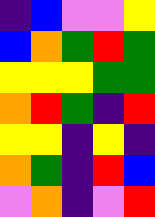[["indigo", "blue", "violet", "violet", "yellow"], ["blue", "orange", "green", "red", "green"], ["yellow", "yellow", "yellow", "green", "green"], ["orange", "red", "green", "indigo", "red"], ["yellow", "yellow", "indigo", "yellow", "indigo"], ["orange", "green", "indigo", "red", "blue"], ["violet", "orange", "indigo", "violet", "red"]]